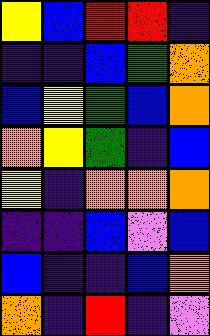[["yellow", "blue", "red", "red", "indigo"], ["indigo", "indigo", "blue", "green", "orange"], ["blue", "yellow", "green", "blue", "orange"], ["orange", "yellow", "green", "indigo", "blue"], ["yellow", "indigo", "orange", "orange", "orange"], ["indigo", "indigo", "blue", "violet", "blue"], ["blue", "indigo", "indigo", "blue", "orange"], ["orange", "indigo", "red", "indigo", "violet"]]